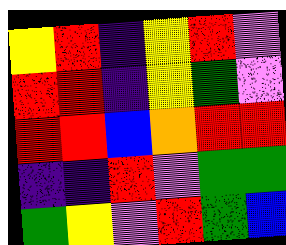[["yellow", "red", "indigo", "yellow", "red", "violet"], ["red", "red", "indigo", "yellow", "green", "violet"], ["red", "red", "blue", "orange", "red", "red"], ["indigo", "indigo", "red", "violet", "green", "green"], ["green", "yellow", "violet", "red", "green", "blue"]]